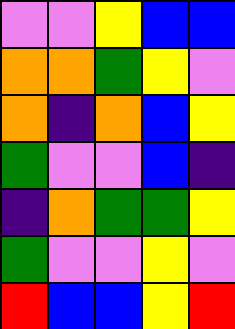[["violet", "violet", "yellow", "blue", "blue"], ["orange", "orange", "green", "yellow", "violet"], ["orange", "indigo", "orange", "blue", "yellow"], ["green", "violet", "violet", "blue", "indigo"], ["indigo", "orange", "green", "green", "yellow"], ["green", "violet", "violet", "yellow", "violet"], ["red", "blue", "blue", "yellow", "red"]]